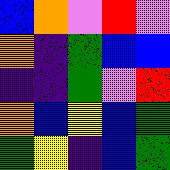[["blue", "orange", "violet", "red", "violet"], ["orange", "indigo", "green", "blue", "blue"], ["indigo", "indigo", "green", "violet", "red"], ["orange", "blue", "yellow", "blue", "green"], ["green", "yellow", "indigo", "blue", "green"]]